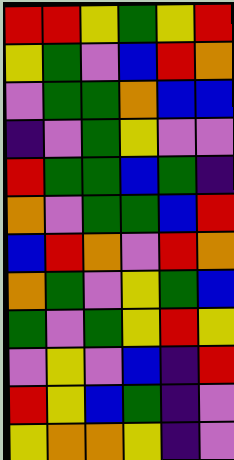[["red", "red", "yellow", "green", "yellow", "red"], ["yellow", "green", "violet", "blue", "red", "orange"], ["violet", "green", "green", "orange", "blue", "blue"], ["indigo", "violet", "green", "yellow", "violet", "violet"], ["red", "green", "green", "blue", "green", "indigo"], ["orange", "violet", "green", "green", "blue", "red"], ["blue", "red", "orange", "violet", "red", "orange"], ["orange", "green", "violet", "yellow", "green", "blue"], ["green", "violet", "green", "yellow", "red", "yellow"], ["violet", "yellow", "violet", "blue", "indigo", "red"], ["red", "yellow", "blue", "green", "indigo", "violet"], ["yellow", "orange", "orange", "yellow", "indigo", "violet"]]